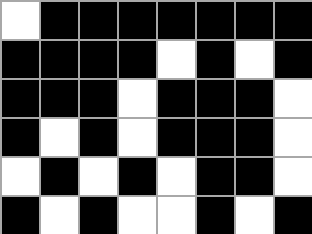[["white", "black", "black", "black", "black", "black", "black", "black"], ["black", "black", "black", "black", "white", "black", "white", "black"], ["black", "black", "black", "white", "black", "black", "black", "white"], ["black", "white", "black", "white", "black", "black", "black", "white"], ["white", "black", "white", "black", "white", "black", "black", "white"], ["black", "white", "black", "white", "white", "black", "white", "black"]]